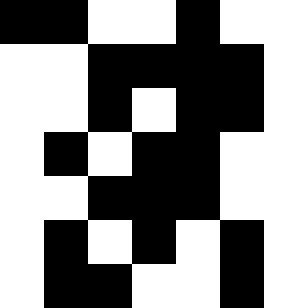[["black", "black", "white", "white", "black", "white", "white"], ["white", "white", "black", "black", "black", "black", "white"], ["white", "white", "black", "white", "black", "black", "white"], ["white", "black", "white", "black", "black", "white", "white"], ["white", "white", "black", "black", "black", "white", "white"], ["white", "black", "white", "black", "white", "black", "white"], ["white", "black", "black", "white", "white", "black", "white"]]